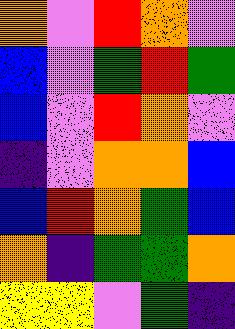[["orange", "violet", "red", "orange", "violet"], ["blue", "violet", "green", "red", "green"], ["blue", "violet", "red", "orange", "violet"], ["indigo", "violet", "orange", "orange", "blue"], ["blue", "red", "orange", "green", "blue"], ["orange", "indigo", "green", "green", "orange"], ["yellow", "yellow", "violet", "green", "indigo"]]